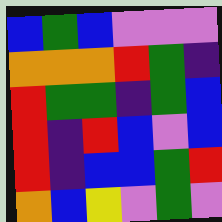[["blue", "green", "blue", "violet", "violet", "violet"], ["orange", "orange", "orange", "red", "green", "indigo"], ["red", "green", "green", "indigo", "green", "blue"], ["red", "indigo", "red", "blue", "violet", "blue"], ["red", "indigo", "blue", "blue", "green", "red"], ["orange", "blue", "yellow", "violet", "green", "violet"]]